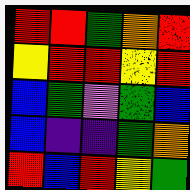[["red", "red", "green", "orange", "red"], ["yellow", "red", "red", "yellow", "red"], ["blue", "green", "violet", "green", "blue"], ["blue", "indigo", "indigo", "green", "orange"], ["red", "blue", "red", "yellow", "green"]]